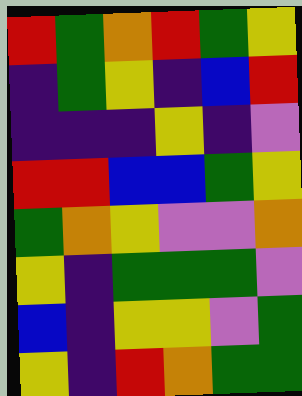[["red", "green", "orange", "red", "green", "yellow"], ["indigo", "green", "yellow", "indigo", "blue", "red"], ["indigo", "indigo", "indigo", "yellow", "indigo", "violet"], ["red", "red", "blue", "blue", "green", "yellow"], ["green", "orange", "yellow", "violet", "violet", "orange"], ["yellow", "indigo", "green", "green", "green", "violet"], ["blue", "indigo", "yellow", "yellow", "violet", "green"], ["yellow", "indigo", "red", "orange", "green", "green"]]